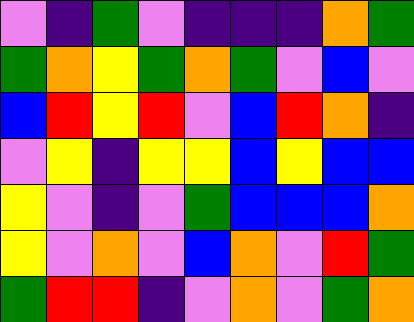[["violet", "indigo", "green", "violet", "indigo", "indigo", "indigo", "orange", "green"], ["green", "orange", "yellow", "green", "orange", "green", "violet", "blue", "violet"], ["blue", "red", "yellow", "red", "violet", "blue", "red", "orange", "indigo"], ["violet", "yellow", "indigo", "yellow", "yellow", "blue", "yellow", "blue", "blue"], ["yellow", "violet", "indigo", "violet", "green", "blue", "blue", "blue", "orange"], ["yellow", "violet", "orange", "violet", "blue", "orange", "violet", "red", "green"], ["green", "red", "red", "indigo", "violet", "orange", "violet", "green", "orange"]]